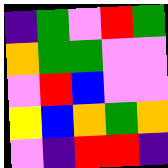[["indigo", "green", "violet", "red", "green"], ["orange", "green", "green", "violet", "violet"], ["violet", "red", "blue", "violet", "violet"], ["yellow", "blue", "orange", "green", "orange"], ["violet", "indigo", "red", "red", "indigo"]]